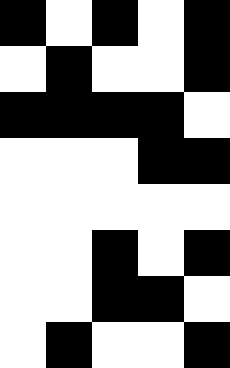[["black", "white", "black", "white", "black"], ["white", "black", "white", "white", "black"], ["black", "black", "black", "black", "white"], ["white", "white", "white", "black", "black"], ["white", "white", "white", "white", "white"], ["white", "white", "black", "white", "black"], ["white", "white", "black", "black", "white"], ["white", "black", "white", "white", "black"]]